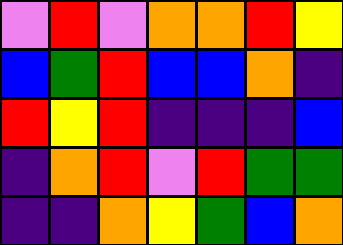[["violet", "red", "violet", "orange", "orange", "red", "yellow"], ["blue", "green", "red", "blue", "blue", "orange", "indigo"], ["red", "yellow", "red", "indigo", "indigo", "indigo", "blue"], ["indigo", "orange", "red", "violet", "red", "green", "green"], ["indigo", "indigo", "orange", "yellow", "green", "blue", "orange"]]